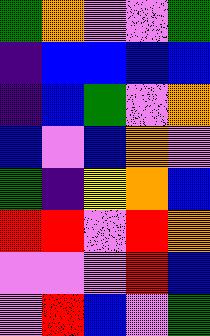[["green", "orange", "violet", "violet", "green"], ["indigo", "blue", "blue", "blue", "blue"], ["indigo", "blue", "green", "violet", "orange"], ["blue", "violet", "blue", "orange", "violet"], ["green", "indigo", "yellow", "orange", "blue"], ["red", "red", "violet", "red", "orange"], ["violet", "violet", "violet", "red", "blue"], ["violet", "red", "blue", "violet", "green"]]